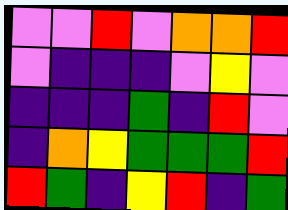[["violet", "violet", "red", "violet", "orange", "orange", "red"], ["violet", "indigo", "indigo", "indigo", "violet", "yellow", "violet"], ["indigo", "indigo", "indigo", "green", "indigo", "red", "violet"], ["indigo", "orange", "yellow", "green", "green", "green", "red"], ["red", "green", "indigo", "yellow", "red", "indigo", "green"]]